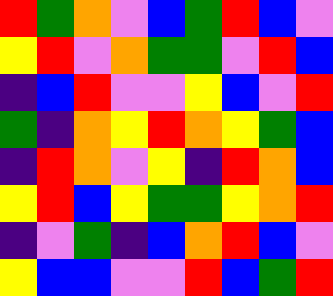[["red", "green", "orange", "violet", "blue", "green", "red", "blue", "violet"], ["yellow", "red", "violet", "orange", "green", "green", "violet", "red", "blue"], ["indigo", "blue", "red", "violet", "violet", "yellow", "blue", "violet", "red"], ["green", "indigo", "orange", "yellow", "red", "orange", "yellow", "green", "blue"], ["indigo", "red", "orange", "violet", "yellow", "indigo", "red", "orange", "blue"], ["yellow", "red", "blue", "yellow", "green", "green", "yellow", "orange", "red"], ["indigo", "violet", "green", "indigo", "blue", "orange", "red", "blue", "violet"], ["yellow", "blue", "blue", "violet", "violet", "red", "blue", "green", "red"]]